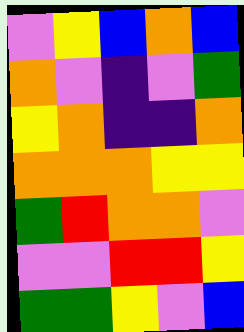[["violet", "yellow", "blue", "orange", "blue"], ["orange", "violet", "indigo", "violet", "green"], ["yellow", "orange", "indigo", "indigo", "orange"], ["orange", "orange", "orange", "yellow", "yellow"], ["green", "red", "orange", "orange", "violet"], ["violet", "violet", "red", "red", "yellow"], ["green", "green", "yellow", "violet", "blue"]]